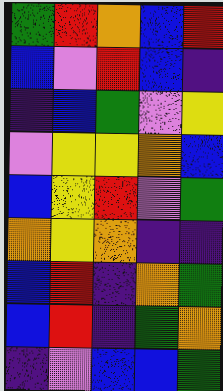[["green", "red", "orange", "blue", "red"], ["blue", "violet", "red", "blue", "indigo"], ["indigo", "blue", "green", "violet", "yellow"], ["violet", "yellow", "yellow", "orange", "blue"], ["blue", "yellow", "red", "violet", "green"], ["orange", "yellow", "orange", "indigo", "indigo"], ["blue", "red", "indigo", "orange", "green"], ["blue", "red", "indigo", "green", "orange"], ["indigo", "violet", "blue", "blue", "green"]]